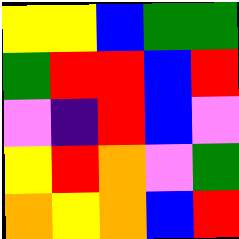[["yellow", "yellow", "blue", "green", "green"], ["green", "red", "red", "blue", "red"], ["violet", "indigo", "red", "blue", "violet"], ["yellow", "red", "orange", "violet", "green"], ["orange", "yellow", "orange", "blue", "red"]]